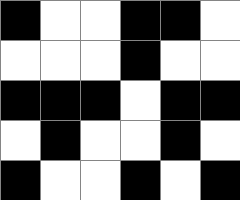[["black", "white", "white", "black", "black", "white"], ["white", "white", "white", "black", "white", "white"], ["black", "black", "black", "white", "black", "black"], ["white", "black", "white", "white", "black", "white"], ["black", "white", "white", "black", "white", "black"]]